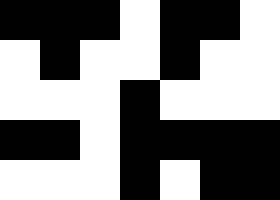[["black", "black", "black", "white", "black", "black", "white"], ["white", "black", "white", "white", "black", "white", "white"], ["white", "white", "white", "black", "white", "white", "white"], ["black", "black", "white", "black", "black", "black", "black"], ["white", "white", "white", "black", "white", "black", "black"]]